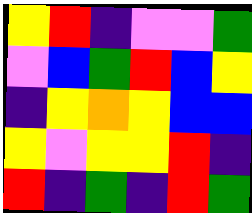[["yellow", "red", "indigo", "violet", "violet", "green"], ["violet", "blue", "green", "red", "blue", "yellow"], ["indigo", "yellow", "orange", "yellow", "blue", "blue"], ["yellow", "violet", "yellow", "yellow", "red", "indigo"], ["red", "indigo", "green", "indigo", "red", "green"]]